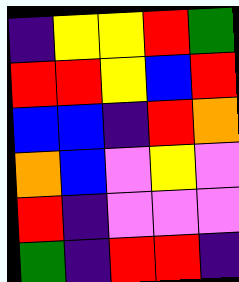[["indigo", "yellow", "yellow", "red", "green"], ["red", "red", "yellow", "blue", "red"], ["blue", "blue", "indigo", "red", "orange"], ["orange", "blue", "violet", "yellow", "violet"], ["red", "indigo", "violet", "violet", "violet"], ["green", "indigo", "red", "red", "indigo"]]